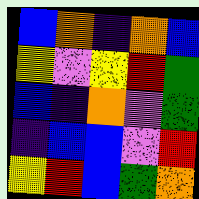[["blue", "orange", "indigo", "orange", "blue"], ["yellow", "violet", "yellow", "red", "green"], ["blue", "indigo", "orange", "violet", "green"], ["indigo", "blue", "blue", "violet", "red"], ["yellow", "red", "blue", "green", "orange"]]